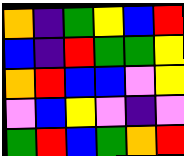[["orange", "indigo", "green", "yellow", "blue", "red"], ["blue", "indigo", "red", "green", "green", "yellow"], ["orange", "red", "blue", "blue", "violet", "yellow"], ["violet", "blue", "yellow", "violet", "indigo", "violet"], ["green", "red", "blue", "green", "orange", "red"]]